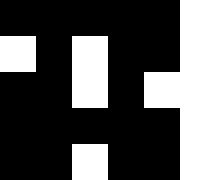[["black", "black", "black", "black", "black", "white"], ["white", "black", "white", "black", "black", "white"], ["black", "black", "white", "black", "white", "white"], ["black", "black", "black", "black", "black", "white"], ["black", "black", "white", "black", "black", "white"]]